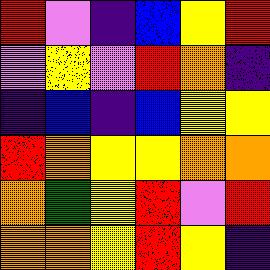[["red", "violet", "indigo", "blue", "yellow", "red"], ["violet", "yellow", "violet", "red", "orange", "indigo"], ["indigo", "blue", "indigo", "blue", "yellow", "yellow"], ["red", "orange", "yellow", "yellow", "orange", "orange"], ["orange", "green", "yellow", "red", "violet", "red"], ["orange", "orange", "yellow", "red", "yellow", "indigo"]]